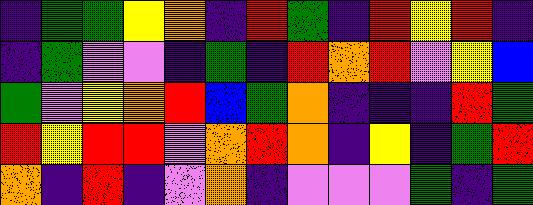[["indigo", "green", "green", "yellow", "orange", "indigo", "red", "green", "indigo", "red", "yellow", "red", "indigo"], ["indigo", "green", "violet", "violet", "indigo", "green", "indigo", "red", "orange", "red", "violet", "yellow", "blue"], ["green", "violet", "yellow", "orange", "red", "blue", "green", "orange", "indigo", "indigo", "indigo", "red", "green"], ["red", "yellow", "red", "red", "violet", "orange", "red", "orange", "indigo", "yellow", "indigo", "green", "red"], ["orange", "indigo", "red", "indigo", "violet", "orange", "indigo", "violet", "violet", "violet", "green", "indigo", "green"]]